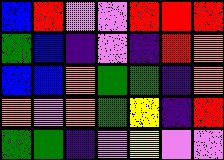[["blue", "red", "violet", "violet", "red", "red", "red"], ["green", "blue", "indigo", "violet", "indigo", "red", "orange"], ["blue", "blue", "orange", "green", "green", "indigo", "orange"], ["orange", "violet", "orange", "green", "yellow", "indigo", "red"], ["green", "green", "indigo", "violet", "yellow", "violet", "violet"]]